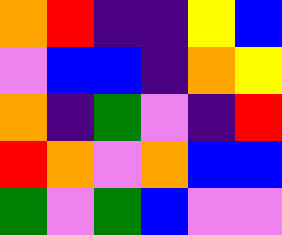[["orange", "red", "indigo", "indigo", "yellow", "blue"], ["violet", "blue", "blue", "indigo", "orange", "yellow"], ["orange", "indigo", "green", "violet", "indigo", "red"], ["red", "orange", "violet", "orange", "blue", "blue"], ["green", "violet", "green", "blue", "violet", "violet"]]